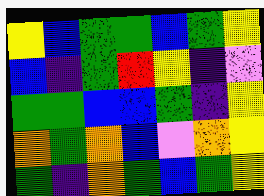[["yellow", "blue", "green", "green", "blue", "green", "yellow"], ["blue", "indigo", "green", "red", "yellow", "indigo", "violet"], ["green", "green", "blue", "blue", "green", "indigo", "yellow"], ["orange", "green", "orange", "blue", "violet", "orange", "yellow"], ["green", "indigo", "orange", "green", "blue", "green", "yellow"]]